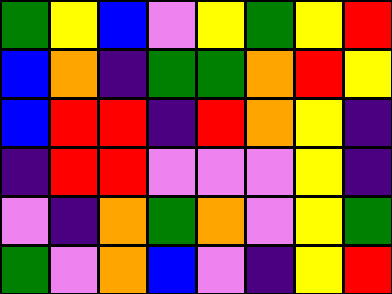[["green", "yellow", "blue", "violet", "yellow", "green", "yellow", "red"], ["blue", "orange", "indigo", "green", "green", "orange", "red", "yellow"], ["blue", "red", "red", "indigo", "red", "orange", "yellow", "indigo"], ["indigo", "red", "red", "violet", "violet", "violet", "yellow", "indigo"], ["violet", "indigo", "orange", "green", "orange", "violet", "yellow", "green"], ["green", "violet", "orange", "blue", "violet", "indigo", "yellow", "red"]]